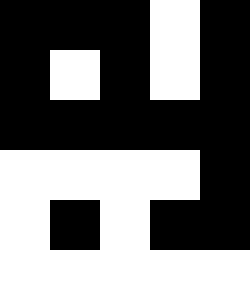[["black", "black", "black", "white", "black"], ["black", "white", "black", "white", "black"], ["black", "black", "black", "black", "black"], ["white", "white", "white", "white", "black"], ["white", "black", "white", "black", "black"], ["white", "white", "white", "white", "white"]]